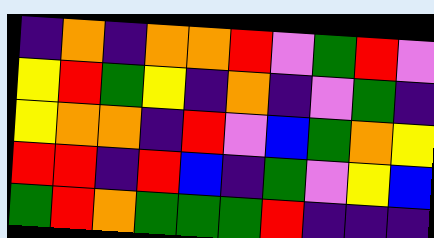[["indigo", "orange", "indigo", "orange", "orange", "red", "violet", "green", "red", "violet"], ["yellow", "red", "green", "yellow", "indigo", "orange", "indigo", "violet", "green", "indigo"], ["yellow", "orange", "orange", "indigo", "red", "violet", "blue", "green", "orange", "yellow"], ["red", "red", "indigo", "red", "blue", "indigo", "green", "violet", "yellow", "blue"], ["green", "red", "orange", "green", "green", "green", "red", "indigo", "indigo", "indigo"]]